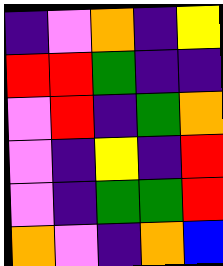[["indigo", "violet", "orange", "indigo", "yellow"], ["red", "red", "green", "indigo", "indigo"], ["violet", "red", "indigo", "green", "orange"], ["violet", "indigo", "yellow", "indigo", "red"], ["violet", "indigo", "green", "green", "red"], ["orange", "violet", "indigo", "orange", "blue"]]